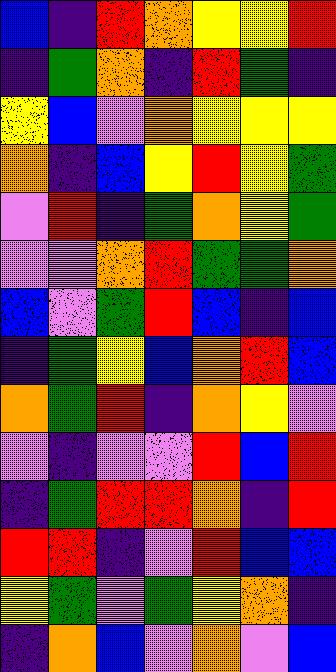[["blue", "indigo", "red", "orange", "yellow", "yellow", "red"], ["indigo", "green", "orange", "indigo", "red", "green", "indigo"], ["yellow", "blue", "violet", "orange", "yellow", "yellow", "yellow"], ["orange", "indigo", "blue", "yellow", "red", "yellow", "green"], ["violet", "red", "indigo", "green", "orange", "yellow", "green"], ["violet", "violet", "orange", "red", "green", "green", "orange"], ["blue", "violet", "green", "red", "blue", "indigo", "blue"], ["indigo", "green", "yellow", "blue", "orange", "red", "blue"], ["orange", "green", "red", "indigo", "orange", "yellow", "violet"], ["violet", "indigo", "violet", "violet", "red", "blue", "red"], ["indigo", "green", "red", "red", "orange", "indigo", "red"], ["red", "red", "indigo", "violet", "red", "blue", "blue"], ["yellow", "green", "violet", "green", "yellow", "orange", "indigo"], ["indigo", "orange", "blue", "violet", "orange", "violet", "blue"]]